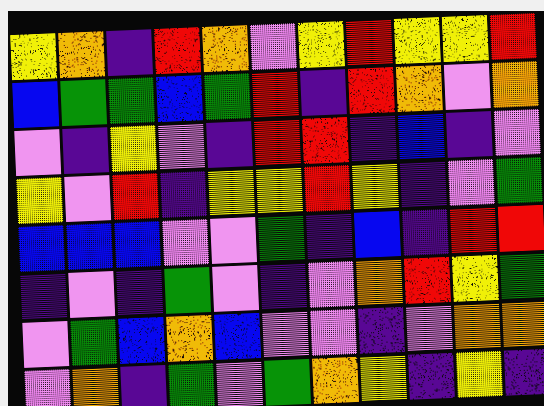[["yellow", "orange", "indigo", "red", "orange", "violet", "yellow", "red", "yellow", "yellow", "red"], ["blue", "green", "green", "blue", "green", "red", "indigo", "red", "orange", "violet", "orange"], ["violet", "indigo", "yellow", "violet", "indigo", "red", "red", "indigo", "blue", "indigo", "violet"], ["yellow", "violet", "red", "indigo", "yellow", "yellow", "red", "yellow", "indigo", "violet", "green"], ["blue", "blue", "blue", "violet", "violet", "green", "indigo", "blue", "indigo", "red", "red"], ["indigo", "violet", "indigo", "green", "violet", "indigo", "violet", "orange", "red", "yellow", "green"], ["violet", "green", "blue", "orange", "blue", "violet", "violet", "indigo", "violet", "orange", "orange"], ["violet", "orange", "indigo", "green", "violet", "green", "orange", "yellow", "indigo", "yellow", "indigo"]]